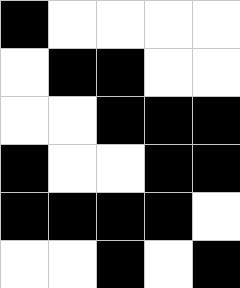[["black", "white", "white", "white", "white"], ["white", "black", "black", "white", "white"], ["white", "white", "black", "black", "black"], ["black", "white", "white", "black", "black"], ["black", "black", "black", "black", "white"], ["white", "white", "black", "white", "black"]]